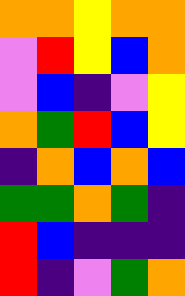[["orange", "orange", "yellow", "orange", "orange"], ["violet", "red", "yellow", "blue", "orange"], ["violet", "blue", "indigo", "violet", "yellow"], ["orange", "green", "red", "blue", "yellow"], ["indigo", "orange", "blue", "orange", "blue"], ["green", "green", "orange", "green", "indigo"], ["red", "blue", "indigo", "indigo", "indigo"], ["red", "indigo", "violet", "green", "orange"]]